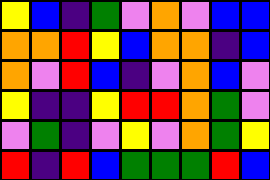[["yellow", "blue", "indigo", "green", "violet", "orange", "violet", "blue", "blue"], ["orange", "orange", "red", "yellow", "blue", "orange", "orange", "indigo", "blue"], ["orange", "violet", "red", "blue", "indigo", "violet", "orange", "blue", "violet"], ["yellow", "indigo", "indigo", "yellow", "red", "red", "orange", "green", "violet"], ["violet", "green", "indigo", "violet", "yellow", "violet", "orange", "green", "yellow"], ["red", "indigo", "red", "blue", "green", "green", "green", "red", "blue"]]